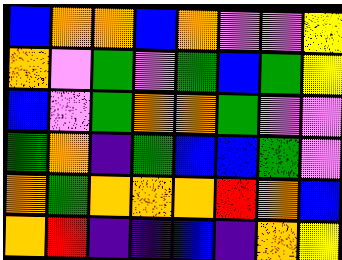[["blue", "orange", "orange", "blue", "orange", "violet", "violet", "yellow"], ["orange", "violet", "green", "violet", "green", "blue", "green", "yellow"], ["blue", "violet", "green", "orange", "orange", "green", "violet", "violet"], ["green", "orange", "indigo", "green", "blue", "blue", "green", "violet"], ["orange", "green", "orange", "orange", "orange", "red", "orange", "blue"], ["orange", "red", "indigo", "indigo", "blue", "indigo", "orange", "yellow"]]